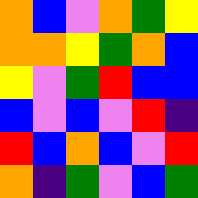[["orange", "blue", "violet", "orange", "green", "yellow"], ["orange", "orange", "yellow", "green", "orange", "blue"], ["yellow", "violet", "green", "red", "blue", "blue"], ["blue", "violet", "blue", "violet", "red", "indigo"], ["red", "blue", "orange", "blue", "violet", "red"], ["orange", "indigo", "green", "violet", "blue", "green"]]